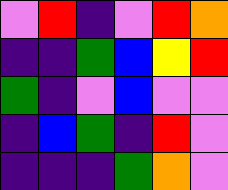[["violet", "red", "indigo", "violet", "red", "orange"], ["indigo", "indigo", "green", "blue", "yellow", "red"], ["green", "indigo", "violet", "blue", "violet", "violet"], ["indigo", "blue", "green", "indigo", "red", "violet"], ["indigo", "indigo", "indigo", "green", "orange", "violet"]]